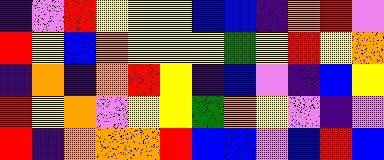[["indigo", "violet", "red", "yellow", "yellow", "yellow", "blue", "blue", "indigo", "orange", "red", "violet"], ["red", "yellow", "blue", "orange", "yellow", "yellow", "yellow", "green", "yellow", "red", "yellow", "orange"], ["indigo", "orange", "indigo", "orange", "red", "yellow", "indigo", "blue", "violet", "indigo", "blue", "yellow"], ["red", "yellow", "orange", "violet", "yellow", "yellow", "green", "orange", "yellow", "violet", "indigo", "violet"], ["red", "indigo", "orange", "orange", "orange", "red", "blue", "blue", "violet", "blue", "red", "blue"]]